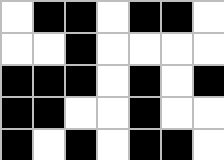[["white", "black", "black", "white", "black", "black", "white"], ["white", "white", "black", "white", "white", "white", "white"], ["black", "black", "black", "white", "black", "white", "black"], ["black", "black", "white", "white", "black", "white", "white"], ["black", "white", "black", "white", "black", "black", "white"]]